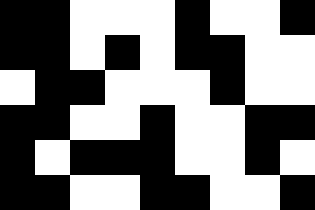[["black", "black", "white", "white", "white", "black", "white", "white", "black"], ["black", "black", "white", "black", "white", "black", "black", "white", "white"], ["white", "black", "black", "white", "white", "white", "black", "white", "white"], ["black", "black", "white", "white", "black", "white", "white", "black", "black"], ["black", "white", "black", "black", "black", "white", "white", "black", "white"], ["black", "black", "white", "white", "black", "black", "white", "white", "black"]]